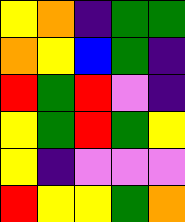[["yellow", "orange", "indigo", "green", "green"], ["orange", "yellow", "blue", "green", "indigo"], ["red", "green", "red", "violet", "indigo"], ["yellow", "green", "red", "green", "yellow"], ["yellow", "indigo", "violet", "violet", "violet"], ["red", "yellow", "yellow", "green", "orange"]]